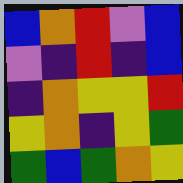[["blue", "orange", "red", "violet", "blue"], ["violet", "indigo", "red", "indigo", "blue"], ["indigo", "orange", "yellow", "yellow", "red"], ["yellow", "orange", "indigo", "yellow", "green"], ["green", "blue", "green", "orange", "yellow"]]